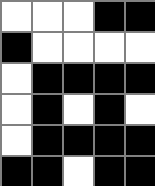[["white", "white", "white", "black", "black"], ["black", "white", "white", "white", "white"], ["white", "black", "black", "black", "black"], ["white", "black", "white", "black", "white"], ["white", "black", "black", "black", "black"], ["black", "black", "white", "black", "black"]]